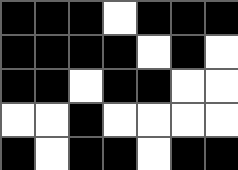[["black", "black", "black", "white", "black", "black", "black"], ["black", "black", "black", "black", "white", "black", "white"], ["black", "black", "white", "black", "black", "white", "white"], ["white", "white", "black", "white", "white", "white", "white"], ["black", "white", "black", "black", "white", "black", "black"]]